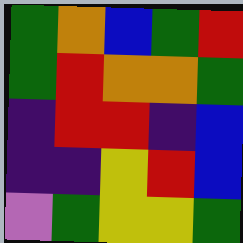[["green", "orange", "blue", "green", "red"], ["green", "red", "orange", "orange", "green"], ["indigo", "red", "red", "indigo", "blue"], ["indigo", "indigo", "yellow", "red", "blue"], ["violet", "green", "yellow", "yellow", "green"]]